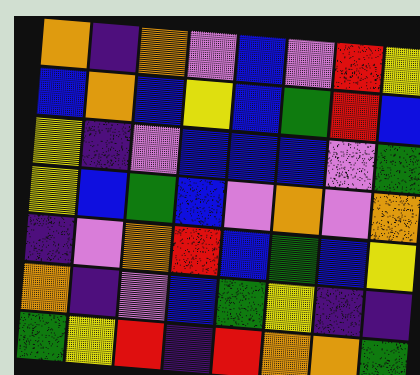[["orange", "indigo", "orange", "violet", "blue", "violet", "red", "yellow"], ["blue", "orange", "blue", "yellow", "blue", "green", "red", "blue"], ["yellow", "indigo", "violet", "blue", "blue", "blue", "violet", "green"], ["yellow", "blue", "green", "blue", "violet", "orange", "violet", "orange"], ["indigo", "violet", "orange", "red", "blue", "green", "blue", "yellow"], ["orange", "indigo", "violet", "blue", "green", "yellow", "indigo", "indigo"], ["green", "yellow", "red", "indigo", "red", "orange", "orange", "green"]]